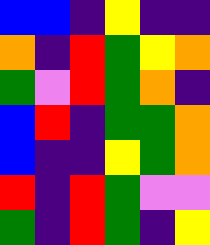[["blue", "blue", "indigo", "yellow", "indigo", "indigo"], ["orange", "indigo", "red", "green", "yellow", "orange"], ["green", "violet", "red", "green", "orange", "indigo"], ["blue", "red", "indigo", "green", "green", "orange"], ["blue", "indigo", "indigo", "yellow", "green", "orange"], ["red", "indigo", "red", "green", "violet", "violet"], ["green", "indigo", "red", "green", "indigo", "yellow"]]